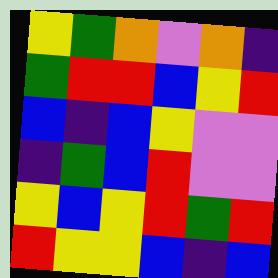[["yellow", "green", "orange", "violet", "orange", "indigo"], ["green", "red", "red", "blue", "yellow", "red"], ["blue", "indigo", "blue", "yellow", "violet", "violet"], ["indigo", "green", "blue", "red", "violet", "violet"], ["yellow", "blue", "yellow", "red", "green", "red"], ["red", "yellow", "yellow", "blue", "indigo", "blue"]]